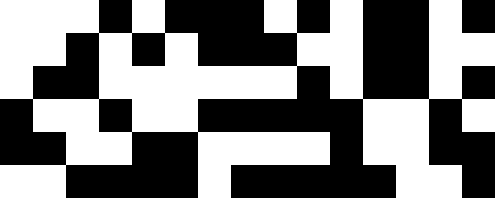[["white", "white", "white", "black", "white", "black", "black", "black", "white", "black", "white", "black", "black", "white", "black"], ["white", "white", "black", "white", "black", "white", "black", "black", "black", "white", "white", "black", "black", "white", "white"], ["white", "black", "black", "white", "white", "white", "white", "white", "white", "black", "white", "black", "black", "white", "black"], ["black", "white", "white", "black", "white", "white", "black", "black", "black", "black", "black", "white", "white", "black", "white"], ["black", "black", "white", "white", "black", "black", "white", "white", "white", "white", "black", "white", "white", "black", "black"], ["white", "white", "black", "black", "black", "black", "white", "black", "black", "black", "black", "black", "white", "white", "black"]]